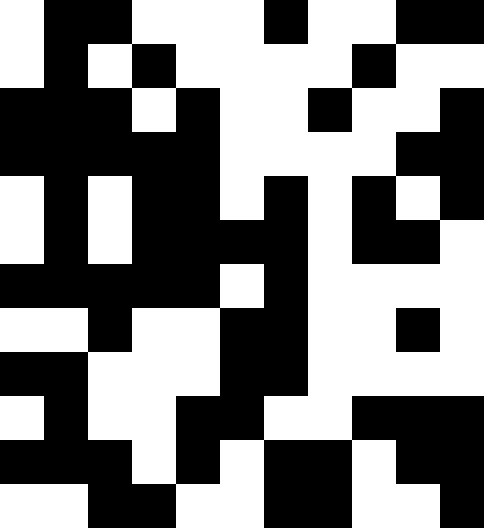[["white", "black", "black", "white", "white", "white", "black", "white", "white", "black", "black"], ["white", "black", "white", "black", "white", "white", "white", "white", "black", "white", "white"], ["black", "black", "black", "white", "black", "white", "white", "black", "white", "white", "black"], ["black", "black", "black", "black", "black", "white", "white", "white", "white", "black", "black"], ["white", "black", "white", "black", "black", "white", "black", "white", "black", "white", "black"], ["white", "black", "white", "black", "black", "black", "black", "white", "black", "black", "white"], ["black", "black", "black", "black", "black", "white", "black", "white", "white", "white", "white"], ["white", "white", "black", "white", "white", "black", "black", "white", "white", "black", "white"], ["black", "black", "white", "white", "white", "black", "black", "white", "white", "white", "white"], ["white", "black", "white", "white", "black", "black", "white", "white", "black", "black", "black"], ["black", "black", "black", "white", "black", "white", "black", "black", "white", "black", "black"], ["white", "white", "black", "black", "white", "white", "black", "black", "white", "white", "black"]]